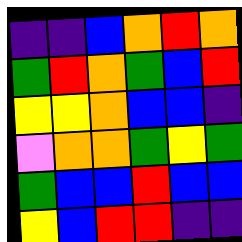[["indigo", "indigo", "blue", "orange", "red", "orange"], ["green", "red", "orange", "green", "blue", "red"], ["yellow", "yellow", "orange", "blue", "blue", "indigo"], ["violet", "orange", "orange", "green", "yellow", "green"], ["green", "blue", "blue", "red", "blue", "blue"], ["yellow", "blue", "red", "red", "indigo", "indigo"]]